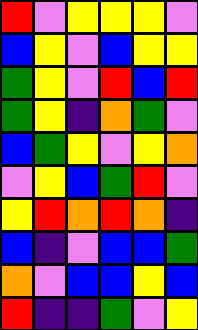[["red", "violet", "yellow", "yellow", "yellow", "violet"], ["blue", "yellow", "violet", "blue", "yellow", "yellow"], ["green", "yellow", "violet", "red", "blue", "red"], ["green", "yellow", "indigo", "orange", "green", "violet"], ["blue", "green", "yellow", "violet", "yellow", "orange"], ["violet", "yellow", "blue", "green", "red", "violet"], ["yellow", "red", "orange", "red", "orange", "indigo"], ["blue", "indigo", "violet", "blue", "blue", "green"], ["orange", "violet", "blue", "blue", "yellow", "blue"], ["red", "indigo", "indigo", "green", "violet", "yellow"]]